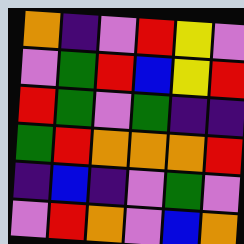[["orange", "indigo", "violet", "red", "yellow", "violet"], ["violet", "green", "red", "blue", "yellow", "red"], ["red", "green", "violet", "green", "indigo", "indigo"], ["green", "red", "orange", "orange", "orange", "red"], ["indigo", "blue", "indigo", "violet", "green", "violet"], ["violet", "red", "orange", "violet", "blue", "orange"]]